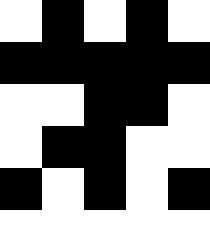[["white", "black", "white", "black", "white"], ["black", "black", "black", "black", "black"], ["white", "white", "black", "black", "white"], ["white", "black", "black", "white", "white"], ["black", "white", "black", "white", "black"], ["white", "white", "white", "white", "white"]]